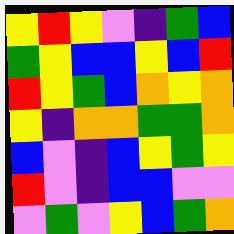[["yellow", "red", "yellow", "violet", "indigo", "green", "blue"], ["green", "yellow", "blue", "blue", "yellow", "blue", "red"], ["red", "yellow", "green", "blue", "orange", "yellow", "orange"], ["yellow", "indigo", "orange", "orange", "green", "green", "orange"], ["blue", "violet", "indigo", "blue", "yellow", "green", "yellow"], ["red", "violet", "indigo", "blue", "blue", "violet", "violet"], ["violet", "green", "violet", "yellow", "blue", "green", "orange"]]